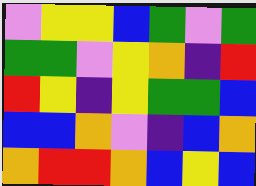[["violet", "yellow", "yellow", "blue", "green", "violet", "green"], ["green", "green", "violet", "yellow", "orange", "indigo", "red"], ["red", "yellow", "indigo", "yellow", "green", "green", "blue"], ["blue", "blue", "orange", "violet", "indigo", "blue", "orange"], ["orange", "red", "red", "orange", "blue", "yellow", "blue"]]